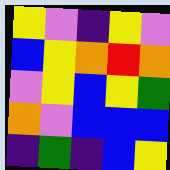[["yellow", "violet", "indigo", "yellow", "violet"], ["blue", "yellow", "orange", "red", "orange"], ["violet", "yellow", "blue", "yellow", "green"], ["orange", "violet", "blue", "blue", "blue"], ["indigo", "green", "indigo", "blue", "yellow"]]